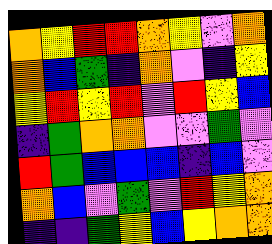[["orange", "yellow", "red", "red", "orange", "yellow", "violet", "orange"], ["orange", "blue", "green", "indigo", "orange", "violet", "indigo", "yellow"], ["yellow", "red", "yellow", "red", "violet", "red", "yellow", "blue"], ["indigo", "green", "orange", "orange", "violet", "violet", "green", "violet"], ["red", "green", "blue", "blue", "blue", "indigo", "blue", "violet"], ["orange", "blue", "violet", "green", "violet", "red", "yellow", "orange"], ["indigo", "indigo", "green", "yellow", "blue", "yellow", "orange", "orange"]]